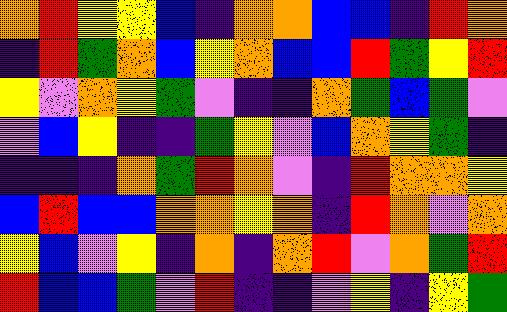[["orange", "red", "yellow", "yellow", "blue", "indigo", "orange", "orange", "blue", "blue", "indigo", "red", "orange"], ["indigo", "red", "green", "orange", "blue", "yellow", "orange", "blue", "blue", "red", "green", "yellow", "red"], ["yellow", "violet", "orange", "yellow", "green", "violet", "indigo", "indigo", "orange", "green", "blue", "green", "violet"], ["violet", "blue", "yellow", "indigo", "indigo", "green", "yellow", "violet", "blue", "orange", "yellow", "green", "indigo"], ["indigo", "indigo", "indigo", "orange", "green", "red", "orange", "violet", "indigo", "red", "orange", "orange", "yellow"], ["blue", "red", "blue", "blue", "orange", "orange", "yellow", "orange", "indigo", "red", "orange", "violet", "orange"], ["yellow", "blue", "violet", "yellow", "indigo", "orange", "indigo", "orange", "red", "violet", "orange", "green", "red"], ["red", "blue", "blue", "green", "violet", "red", "indigo", "indigo", "violet", "yellow", "indigo", "yellow", "green"]]